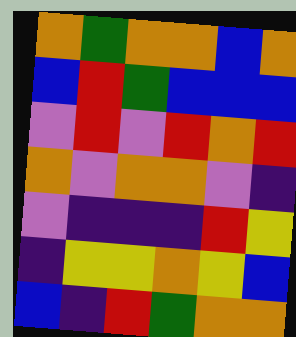[["orange", "green", "orange", "orange", "blue", "orange"], ["blue", "red", "green", "blue", "blue", "blue"], ["violet", "red", "violet", "red", "orange", "red"], ["orange", "violet", "orange", "orange", "violet", "indigo"], ["violet", "indigo", "indigo", "indigo", "red", "yellow"], ["indigo", "yellow", "yellow", "orange", "yellow", "blue"], ["blue", "indigo", "red", "green", "orange", "orange"]]